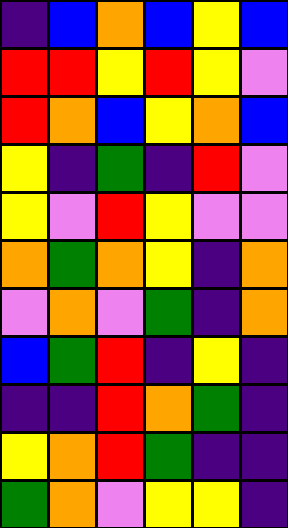[["indigo", "blue", "orange", "blue", "yellow", "blue"], ["red", "red", "yellow", "red", "yellow", "violet"], ["red", "orange", "blue", "yellow", "orange", "blue"], ["yellow", "indigo", "green", "indigo", "red", "violet"], ["yellow", "violet", "red", "yellow", "violet", "violet"], ["orange", "green", "orange", "yellow", "indigo", "orange"], ["violet", "orange", "violet", "green", "indigo", "orange"], ["blue", "green", "red", "indigo", "yellow", "indigo"], ["indigo", "indigo", "red", "orange", "green", "indigo"], ["yellow", "orange", "red", "green", "indigo", "indigo"], ["green", "orange", "violet", "yellow", "yellow", "indigo"]]